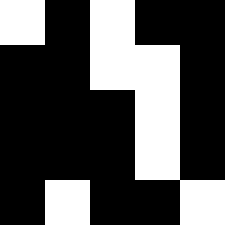[["white", "black", "white", "black", "black"], ["black", "black", "white", "white", "black"], ["black", "black", "black", "white", "black"], ["black", "black", "black", "white", "black"], ["black", "white", "black", "black", "white"]]